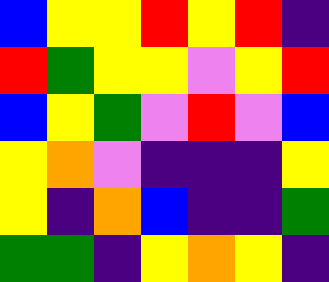[["blue", "yellow", "yellow", "red", "yellow", "red", "indigo"], ["red", "green", "yellow", "yellow", "violet", "yellow", "red"], ["blue", "yellow", "green", "violet", "red", "violet", "blue"], ["yellow", "orange", "violet", "indigo", "indigo", "indigo", "yellow"], ["yellow", "indigo", "orange", "blue", "indigo", "indigo", "green"], ["green", "green", "indigo", "yellow", "orange", "yellow", "indigo"]]